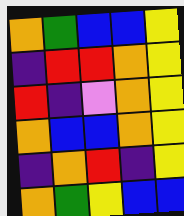[["orange", "green", "blue", "blue", "yellow"], ["indigo", "red", "red", "orange", "yellow"], ["red", "indigo", "violet", "orange", "yellow"], ["orange", "blue", "blue", "orange", "yellow"], ["indigo", "orange", "red", "indigo", "yellow"], ["orange", "green", "yellow", "blue", "blue"]]